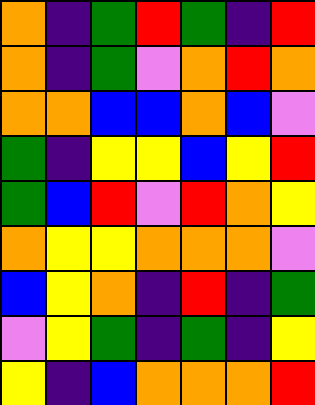[["orange", "indigo", "green", "red", "green", "indigo", "red"], ["orange", "indigo", "green", "violet", "orange", "red", "orange"], ["orange", "orange", "blue", "blue", "orange", "blue", "violet"], ["green", "indigo", "yellow", "yellow", "blue", "yellow", "red"], ["green", "blue", "red", "violet", "red", "orange", "yellow"], ["orange", "yellow", "yellow", "orange", "orange", "orange", "violet"], ["blue", "yellow", "orange", "indigo", "red", "indigo", "green"], ["violet", "yellow", "green", "indigo", "green", "indigo", "yellow"], ["yellow", "indigo", "blue", "orange", "orange", "orange", "red"]]